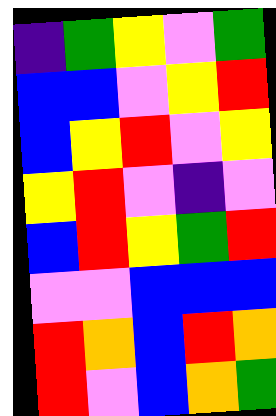[["indigo", "green", "yellow", "violet", "green"], ["blue", "blue", "violet", "yellow", "red"], ["blue", "yellow", "red", "violet", "yellow"], ["yellow", "red", "violet", "indigo", "violet"], ["blue", "red", "yellow", "green", "red"], ["violet", "violet", "blue", "blue", "blue"], ["red", "orange", "blue", "red", "orange"], ["red", "violet", "blue", "orange", "green"]]